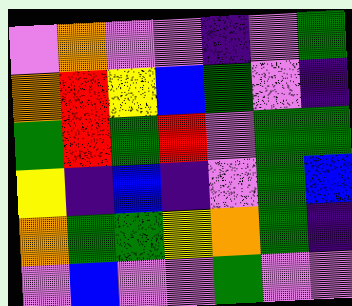[["violet", "orange", "violet", "violet", "indigo", "violet", "green"], ["orange", "red", "yellow", "blue", "green", "violet", "indigo"], ["green", "red", "green", "red", "violet", "green", "green"], ["yellow", "indigo", "blue", "indigo", "violet", "green", "blue"], ["orange", "green", "green", "yellow", "orange", "green", "indigo"], ["violet", "blue", "violet", "violet", "green", "violet", "violet"]]